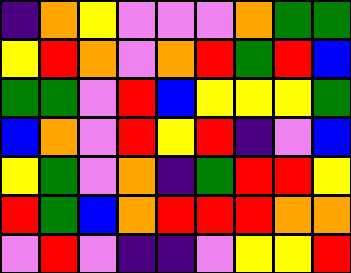[["indigo", "orange", "yellow", "violet", "violet", "violet", "orange", "green", "green"], ["yellow", "red", "orange", "violet", "orange", "red", "green", "red", "blue"], ["green", "green", "violet", "red", "blue", "yellow", "yellow", "yellow", "green"], ["blue", "orange", "violet", "red", "yellow", "red", "indigo", "violet", "blue"], ["yellow", "green", "violet", "orange", "indigo", "green", "red", "red", "yellow"], ["red", "green", "blue", "orange", "red", "red", "red", "orange", "orange"], ["violet", "red", "violet", "indigo", "indigo", "violet", "yellow", "yellow", "red"]]